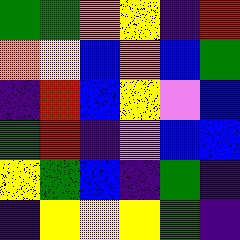[["green", "green", "orange", "yellow", "indigo", "red"], ["orange", "yellow", "blue", "orange", "blue", "green"], ["indigo", "red", "blue", "yellow", "violet", "blue"], ["green", "red", "indigo", "violet", "blue", "blue"], ["yellow", "green", "blue", "indigo", "green", "indigo"], ["indigo", "yellow", "yellow", "yellow", "green", "indigo"]]